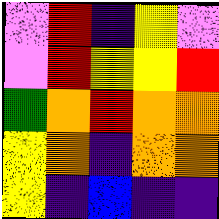[["violet", "red", "indigo", "yellow", "violet"], ["violet", "red", "yellow", "yellow", "red"], ["green", "orange", "red", "orange", "orange"], ["yellow", "orange", "indigo", "orange", "orange"], ["yellow", "indigo", "blue", "indigo", "indigo"]]